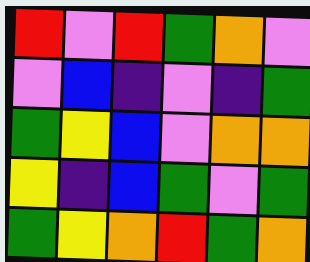[["red", "violet", "red", "green", "orange", "violet"], ["violet", "blue", "indigo", "violet", "indigo", "green"], ["green", "yellow", "blue", "violet", "orange", "orange"], ["yellow", "indigo", "blue", "green", "violet", "green"], ["green", "yellow", "orange", "red", "green", "orange"]]